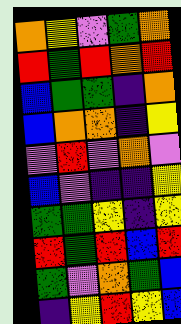[["orange", "yellow", "violet", "green", "orange"], ["red", "green", "red", "orange", "red"], ["blue", "green", "green", "indigo", "orange"], ["blue", "orange", "orange", "indigo", "yellow"], ["violet", "red", "violet", "orange", "violet"], ["blue", "violet", "indigo", "indigo", "yellow"], ["green", "green", "yellow", "indigo", "yellow"], ["red", "green", "red", "blue", "red"], ["green", "violet", "orange", "green", "blue"], ["indigo", "yellow", "red", "yellow", "blue"]]